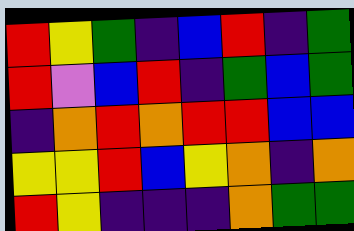[["red", "yellow", "green", "indigo", "blue", "red", "indigo", "green"], ["red", "violet", "blue", "red", "indigo", "green", "blue", "green"], ["indigo", "orange", "red", "orange", "red", "red", "blue", "blue"], ["yellow", "yellow", "red", "blue", "yellow", "orange", "indigo", "orange"], ["red", "yellow", "indigo", "indigo", "indigo", "orange", "green", "green"]]